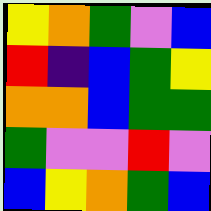[["yellow", "orange", "green", "violet", "blue"], ["red", "indigo", "blue", "green", "yellow"], ["orange", "orange", "blue", "green", "green"], ["green", "violet", "violet", "red", "violet"], ["blue", "yellow", "orange", "green", "blue"]]